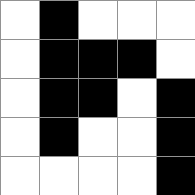[["white", "black", "white", "white", "white"], ["white", "black", "black", "black", "white"], ["white", "black", "black", "white", "black"], ["white", "black", "white", "white", "black"], ["white", "white", "white", "white", "black"]]